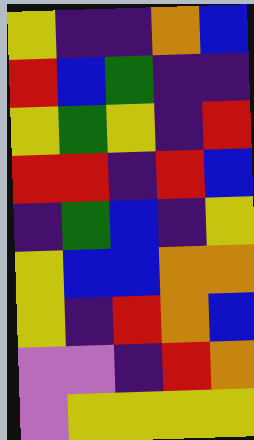[["yellow", "indigo", "indigo", "orange", "blue"], ["red", "blue", "green", "indigo", "indigo"], ["yellow", "green", "yellow", "indigo", "red"], ["red", "red", "indigo", "red", "blue"], ["indigo", "green", "blue", "indigo", "yellow"], ["yellow", "blue", "blue", "orange", "orange"], ["yellow", "indigo", "red", "orange", "blue"], ["violet", "violet", "indigo", "red", "orange"], ["violet", "yellow", "yellow", "yellow", "yellow"]]